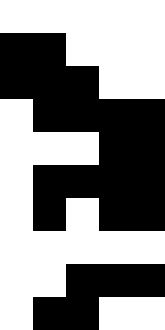[["white", "white", "white", "white", "white"], ["black", "black", "white", "white", "white"], ["black", "black", "black", "white", "white"], ["white", "black", "black", "black", "black"], ["white", "white", "white", "black", "black"], ["white", "black", "black", "black", "black"], ["white", "black", "white", "black", "black"], ["white", "white", "white", "white", "white"], ["white", "white", "black", "black", "black"], ["white", "black", "black", "white", "white"]]